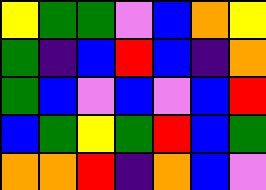[["yellow", "green", "green", "violet", "blue", "orange", "yellow"], ["green", "indigo", "blue", "red", "blue", "indigo", "orange"], ["green", "blue", "violet", "blue", "violet", "blue", "red"], ["blue", "green", "yellow", "green", "red", "blue", "green"], ["orange", "orange", "red", "indigo", "orange", "blue", "violet"]]